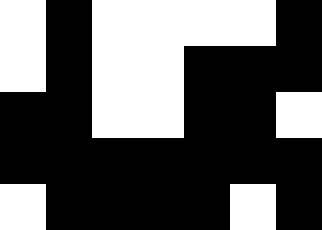[["white", "black", "white", "white", "white", "white", "black"], ["white", "black", "white", "white", "black", "black", "black"], ["black", "black", "white", "white", "black", "black", "white"], ["black", "black", "black", "black", "black", "black", "black"], ["white", "black", "black", "black", "black", "white", "black"]]